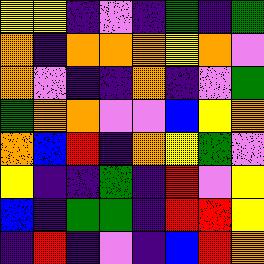[["yellow", "yellow", "indigo", "violet", "indigo", "green", "indigo", "green"], ["orange", "indigo", "orange", "orange", "orange", "yellow", "orange", "violet"], ["orange", "violet", "indigo", "indigo", "orange", "indigo", "violet", "green"], ["green", "orange", "orange", "violet", "violet", "blue", "yellow", "orange"], ["orange", "blue", "red", "indigo", "orange", "yellow", "green", "violet"], ["yellow", "indigo", "indigo", "green", "indigo", "red", "violet", "yellow"], ["blue", "indigo", "green", "green", "indigo", "red", "red", "yellow"], ["indigo", "red", "indigo", "violet", "indigo", "blue", "red", "orange"]]